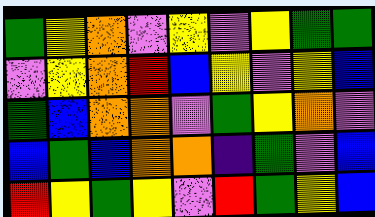[["green", "yellow", "orange", "violet", "yellow", "violet", "yellow", "green", "green"], ["violet", "yellow", "orange", "red", "blue", "yellow", "violet", "yellow", "blue"], ["green", "blue", "orange", "orange", "violet", "green", "yellow", "orange", "violet"], ["blue", "green", "blue", "orange", "orange", "indigo", "green", "violet", "blue"], ["red", "yellow", "green", "yellow", "violet", "red", "green", "yellow", "blue"]]